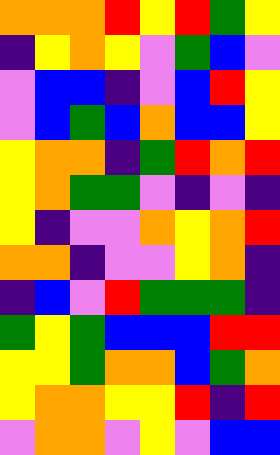[["orange", "orange", "orange", "red", "yellow", "red", "green", "yellow"], ["indigo", "yellow", "orange", "yellow", "violet", "green", "blue", "violet"], ["violet", "blue", "blue", "indigo", "violet", "blue", "red", "yellow"], ["violet", "blue", "green", "blue", "orange", "blue", "blue", "yellow"], ["yellow", "orange", "orange", "indigo", "green", "red", "orange", "red"], ["yellow", "orange", "green", "green", "violet", "indigo", "violet", "indigo"], ["yellow", "indigo", "violet", "violet", "orange", "yellow", "orange", "red"], ["orange", "orange", "indigo", "violet", "violet", "yellow", "orange", "indigo"], ["indigo", "blue", "violet", "red", "green", "green", "green", "indigo"], ["green", "yellow", "green", "blue", "blue", "blue", "red", "red"], ["yellow", "yellow", "green", "orange", "orange", "blue", "green", "orange"], ["yellow", "orange", "orange", "yellow", "yellow", "red", "indigo", "red"], ["violet", "orange", "orange", "violet", "yellow", "violet", "blue", "blue"]]